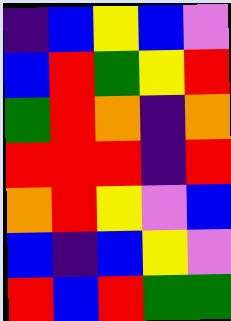[["indigo", "blue", "yellow", "blue", "violet"], ["blue", "red", "green", "yellow", "red"], ["green", "red", "orange", "indigo", "orange"], ["red", "red", "red", "indigo", "red"], ["orange", "red", "yellow", "violet", "blue"], ["blue", "indigo", "blue", "yellow", "violet"], ["red", "blue", "red", "green", "green"]]